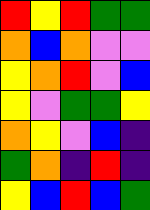[["red", "yellow", "red", "green", "green"], ["orange", "blue", "orange", "violet", "violet"], ["yellow", "orange", "red", "violet", "blue"], ["yellow", "violet", "green", "green", "yellow"], ["orange", "yellow", "violet", "blue", "indigo"], ["green", "orange", "indigo", "red", "indigo"], ["yellow", "blue", "red", "blue", "green"]]